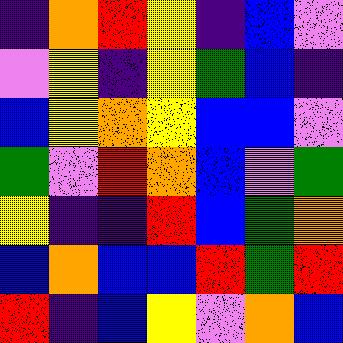[["indigo", "orange", "red", "yellow", "indigo", "blue", "violet"], ["violet", "yellow", "indigo", "yellow", "green", "blue", "indigo"], ["blue", "yellow", "orange", "yellow", "blue", "blue", "violet"], ["green", "violet", "red", "orange", "blue", "violet", "green"], ["yellow", "indigo", "indigo", "red", "blue", "green", "orange"], ["blue", "orange", "blue", "blue", "red", "green", "red"], ["red", "indigo", "blue", "yellow", "violet", "orange", "blue"]]